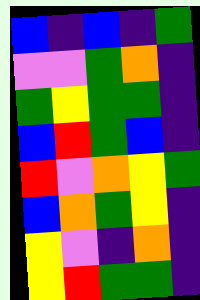[["blue", "indigo", "blue", "indigo", "green"], ["violet", "violet", "green", "orange", "indigo"], ["green", "yellow", "green", "green", "indigo"], ["blue", "red", "green", "blue", "indigo"], ["red", "violet", "orange", "yellow", "green"], ["blue", "orange", "green", "yellow", "indigo"], ["yellow", "violet", "indigo", "orange", "indigo"], ["yellow", "red", "green", "green", "indigo"]]